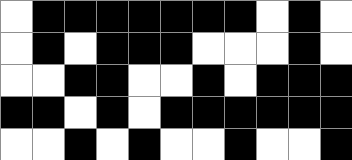[["white", "black", "black", "black", "black", "black", "black", "black", "white", "black", "white"], ["white", "black", "white", "black", "black", "black", "white", "white", "white", "black", "white"], ["white", "white", "black", "black", "white", "white", "black", "white", "black", "black", "black"], ["black", "black", "white", "black", "white", "black", "black", "black", "black", "black", "black"], ["white", "white", "black", "white", "black", "white", "white", "black", "white", "white", "black"]]